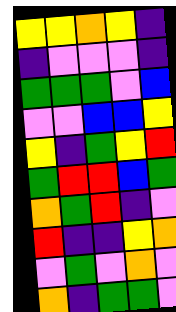[["yellow", "yellow", "orange", "yellow", "indigo"], ["indigo", "violet", "violet", "violet", "indigo"], ["green", "green", "green", "violet", "blue"], ["violet", "violet", "blue", "blue", "yellow"], ["yellow", "indigo", "green", "yellow", "red"], ["green", "red", "red", "blue", "green"], ["orange", "green", "red", "indigo", "violet"], ["red", "indigo", "indigo", "yellow", "orange"], ["violet", "green", "violet", "orange", "violet"], ["orange", "indigo", "green", "green", "violet"]]